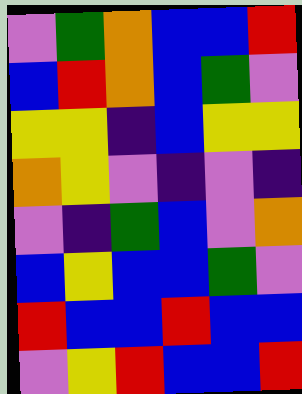[["violet", "green", "orange", "blue", "blue", "red"], ["blue", "red", "orange", "blue", "green", "violet"], ["yellow", "yellow", "indigo", "blue", "yellow", "yellow"], ["orange", "yellow", "violet", "indigo", "violet", "indigo"], ["violet", "indigo", "green", "blue", "violet", "orange"], ["blue", "yellow", "blue", "blue", "green", "violet"], ["red", "blue", "blue", "red", "blue", "blue"], ["violet", "yellow", "red", "blue", "blue", "red"]]